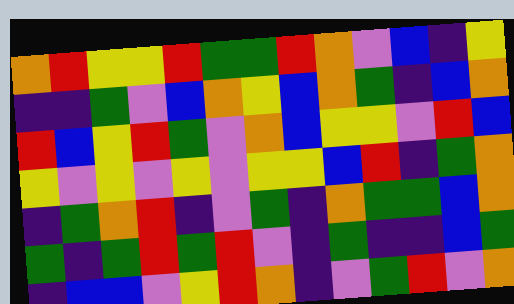[["orange", "red", "yellow", "yellow", "red", "green", "green", "red", "orange", "violet", "blue", "indigo", "yellow"], ["indigo", "indigo", "green", "violet", "blue", "orange", "yellow", "blue", "orange", "green", "indigo", "blue", "orange"], ["red", "blue", "yellow", "red", "green", "violet", "orange", "blue", "yellow", "yellow", "violet", "red", "blue"], ["yellow", "violet", "yellow", "violet", "yellow", "violet", "yellow", "yellow", "blue", "red", "indigo", "green", "orange"], ["indigo", "green", "orange", "red", "indigo", "violet", "green", "indigo", "orange", "green", "green", "blue", "orange"], ["green", "indigo", "green", "red", "green", "red", "violet", "indigo", "green", "indigo", "indigo", "blue", "green"], ["indigo", "blue", "blue", "violet", "yellow", "red", "orange", "indigo", "violet", "green", "red", "violet", "orange"]]